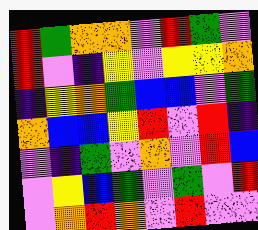[["red", "green", "orange", "orange", "violet", "red", "green", "violet"], ["red", "violet", "indigo", "yellow", "violet", "yellow", "yellow", "orange"], ["indigo", "yellow", "orange", "green", "blue", "blue", "violet", "green"], ["orange", "blue", "blue", "yellow", "red", "violet", "red", "indigo"], ["violet", "indigo", "green", "violet", "orange", "violet", "red", "blue"], ["violet", "yellow", "blue", "green", "violet", "green", "violet", "red"], ["violet", "orange", "red", "orange", "violet", "red", "violet", "violet"]]